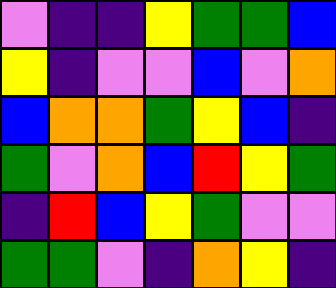[["violet", "indigo", "indigo", "yellow", "green", "green", "blue"], ["yellow", "indigo", "violet", "violet", "blue", "violet", "orange"], ["blue", "orange", "orange", "green", "yellow", "blue", "indigo"], ["green", "violet", "orange", "blue", "red", "yellow", "green"], ["indigo", "red", "blue", "yellow", "green", "violet", "violet"], ["green", "green", "violet", "indigo", "orange", "yellow", "indigo"]]